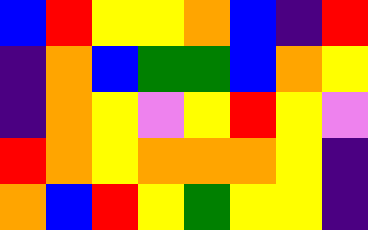[["blue", "red", "yellow", "yellow", "orange", "blue", "indigo", "red"], ["indigo", "orange", "blue", "green", "green", "blue", "orange", "yellow"], ["indigo", "orange", "yellow", "violet", "yellow", "red", "yellow", "violet"], ["red", "orange", "yellow", "orange", "orange", "orange", "yellow", "indigo"], ["orange", "blue", "red", "yellow", "green", "yellow", "yellow", "indigo"]]